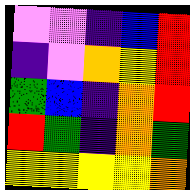[["violet", "violet", "indigo", "blue", "red"], ["indigo", "violet", "orange", "yellow", "red"], ["green", "blue", "indigo", "orange", "red"], ["red", "green", "indigo", "orange", "green"], ["yellow", "yellow", "yellow", "yellow", "orange"]]